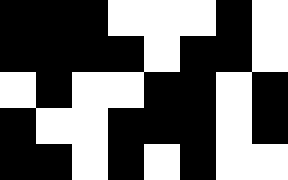[["black", "black", "black", "white", "white", "white", "black", "white"], ["black", "black", "black", "black", "white", "black", "black", "white"], ["white", "black", "white", "white", "black", "black", "white", "black"], ["black", "white", "white", "black", "black", "black", "white", "black"], ["black", "black", "white", "black", "white", "black", "white", "white"]]